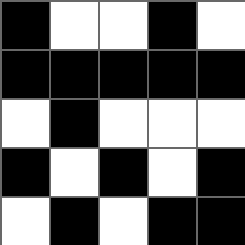[["black", "white", "white", "black", "white"], ["black", "black", "black", "black", "black"], ["white", "black", "white", "white", "white"], ["black", "white", "black", "white", "black"], ["white", "black", "white", "black", "black"]]